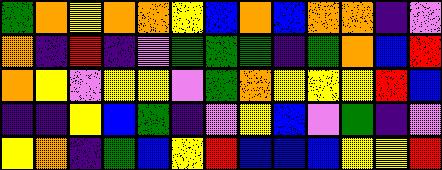[["green", "orange", "yellow", "orange", "orange", "yellow", "blue", "orange", "blue", "orange", "orange", "indigo", "violet"], ["orange", "indigo", "red", "indigo", "violet", "green", "green", "green", "indigo", "green", "orange", "blue", "red"], ["orange", "yellow", "violet", "yellow", "yellow", "violet", "green", "orange", "yellow", "yellow", "yellow", "red", "blue"], ["indigo", "indigo", "yellow", "blue", "green", "indigo", "violet", "yellow", "blue", "violet", "green", "indigo", "violet"], ["yellow", "orange", "indigo", "green", "blue", "yellow", "red", "blue", "blue", "blue", "yellow", "yellow", "red"]]